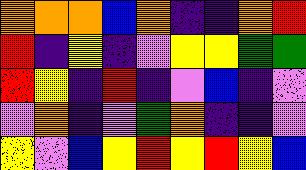[["orange", "orange", "orange", "blue", "orange", "indigo", "indigo", "orange", "red"], ["red", "indigo", "yellow", "indigo", "violet", "yellow", "yellow", "green", "green"], ["red", "yellow", "indigo", "red", "indigo", "violet", "blue", "indigo", "violet"], ["violet", "orange", "indigo", "violet", "green", "orange", "indigo", "indigo", "violet"], ["yellow", "violet", "blue", "yellow", "red", "yellow", "red", "yellow", "blue"]]